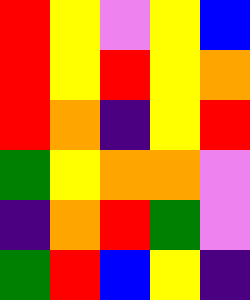[["red", "yellow", "violet", "yellow", "blue"], ["red", "yellow", "red", "yellow", "orange"], ["red", "orange", "indigo", "yellow", "red"], ["green", "yellow", "orange", "orange", "violet"], ["indigo", "orange", "red", "green", "violet"], ["green", "red", "blue", "yellow", "indigo"]]